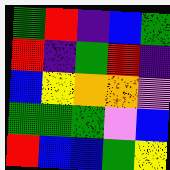[["green", "red", "indigo", "blue", "green"], ["red", "indigo", "green", "red", "indigo"], ["blue", "yellow", "orange", "orange", "violet"], ["green", "green", "green", "violet", "blue"], ["red", "blue", "blue", "green", "yellow"]]